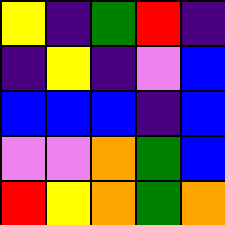[["yellow", "indigo", "green", "red", "indigo"], ["indigo", "yellow", "indigo", "violet", "blue"], ["blue", "blue", "blue", "indigo", "blue"], ["violet", "violet", "orange", "green", "blue"], ["red", "yellow", "orange", "green", "orange"]]